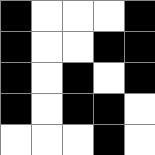[["black", "white", "white", "white", "black"], ["black", "white", "white", "black", "black"], ["black", "white", "black", "white", "black"], ["black", "white", "black", "black", "white"], ["white", "white", "white", "black", "white"]]